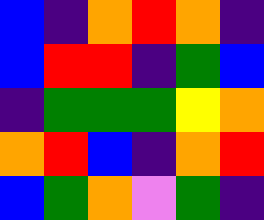[["blue", "indigo", "orange", "red", "orange", "indigo"], ["blue", "red", "red", "indigo", "green", "blue"], ["indigo", "green", "green", "green", "yellow", "orange"], ["orange", "red", "blue", "indigo", "orange", "red"], ["blue", "green", "orange", "violet", "green", "indigo"]]